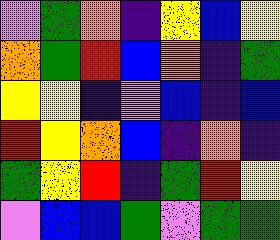[["violet", "green", "orange", "indigo", "yellow", "blue", "yellow"], ["orange", "green", "red", "blue", "orange", "indigo", "green"], ["yellow", "yellow", "indigo", "violet", "blue", "indigo", "blue"], ["red", "yellow", "orange", "blue", "indigo", "orange", "indigo"], ["green", "yellow", "red", "indigo", "green", "red", "yellow"], ["violet", "blue", "blue", "green", "violet", "green", "green"]]